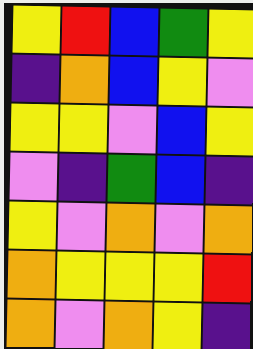[["yellow", "red", "blue", "green", "yellow"], ["indigo", "orange", "blue", "yellow", "violet"], ["yellow", "yellow", "violet", "blue", "yellow"], ["violet", "indigo", "green", "blue", "indigo"], ["yellow", "violet", "orange", "violet", "orange"], ["orange", "yellow", "yellow", "yellow", "red"], ["orange", "violet", "orange", "yellow", "indigo"]]